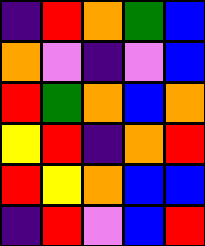[["indigo", "red", "orange", "green", "blue"], ["orange", "violet", "indigo", "violet", "blue"], ["red", "green", "orange", "blue", "orange"], ["yellow", "red", "indigo", "orange", "red"], ["red", "yellow", "orange", "blue", "blue"], ["indigo", "red", "violet", "blue", "red"]]